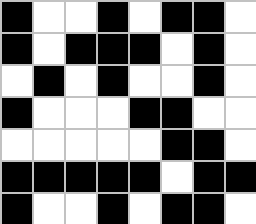[["black", "white", "white", "black", "white", "black", "black", "white"], ["black", "white", "black", "black", "black", "white", "black", "white"], ["white", "black", "white", "black", "white", "white", "black", "white"], ["black", "white", "white", "white", "black", "black", "white", "white"], ["white", "white", "white", "white", "white", "black", "black", "white"], ["black", "black", "black", "black", "black", "white", "black", "black"], ["black", "white", "white", "black", "white", "black", "black", "white"]]